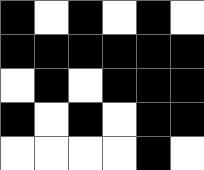[["black", "white", "black", "white", "black", "white"], ["black", "black", "black", "black", "black", "black"], ["white", "black", "white", "black", "black", "black"], ["black", "white", "black", "white", "black", "black"], ["white", "white", "white", "white", "black", "white"]]